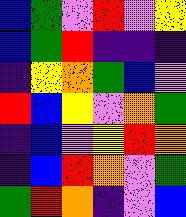[["blue", "green", "violet", "red", "violet", "yellow"], ["blue", "green", "red", "indigo", "indigo", "indigo"], ["indigo", "yellow", "orange", "green", "blue", "violet"], ["red", "blue", "yellow", "violet", "orange", "green"], ["indigo", "blue", "violet", "yellow", "red", "orange"], ["indigo", "blue", "red", "orange", "violet", "green"], ["green", "red", "orange", "indigo", "violet", "blue"]]